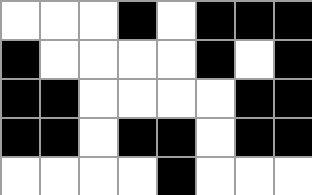[["white", "white", "white", "black", "white", "black", "black", "black"], ["black", "white", "white", "white", "white", "black", "white", "black"], ["black", "black", "white", "white", "white", "white", "black", "black"], ["black", "black", "white", "black", "black", "white", "black", "black"], ["white", "white", "white", "white", "black", "white", "white", "white"]]